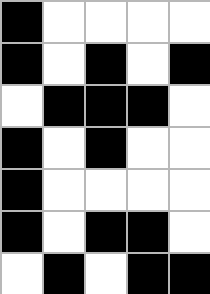[["black", "white", "white", "white", "white"], ["black", "white", "black", "white", "black"], ["white", "black", "black", "black", "white"], ["black", "white", "black", "white", "white"], ["black", "white", "white", "white", "white"], ["black", "white", "black", "black", "white"], ["white", "black", "white", "black", "black"]]